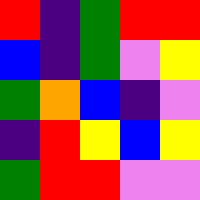[["red", "indigo", "green", "red", "red"], ["blue", "indigo", "green", "violet", "yellow"], ["green", "orange", "blue", "indigo", "violet"], ["indigo", "red", "yellow", "blue", "yellow"], ["green", "red", "red", "violet", "violet"]]